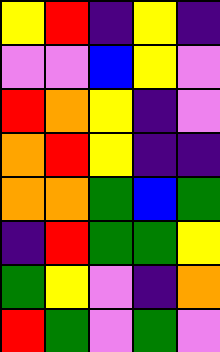[["yellow", "red", "indigo", "yellow", "indigo"], ["violet", "violet", "blue", "yellow", "violet"], ["red", "orange", "yellow", "indigo", "violet"], ["orange", "red", "yellow", "indigo", "indigo"], ["orange", "orange", "green", "blue", "green"], ["indigo", "red", "green", "green", "yellow"], ["green", "yellow", "violet", "indigo", "orange"], ["red", "green", "violet", "green", "violet"]]